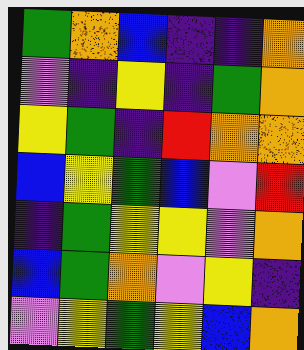[["green", "orange", "blue", "indigo", "indigo", "orange"], ["violet", "indigo", "yellow", "indigo", "green", "orange"], ["yellow", "green", "indigo", "red", "orange", "orange"], ["blue", "yellow", "green", "blue", "violet", "red"], ["indigo", "green", "yellow", "yellow", "violet", "orange"], ["blue", "green", "orange", "violet", "yellow", "indigo"], ["violet", "yellow", "green", "yellow", "blue", "orange"]]